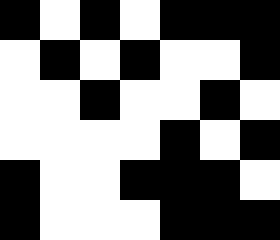[["black", "white", "black", "white", "black", "black", "black"], ["white", "black", "white", "black", "white", "white", "black"], ["white", "white", "black", "white", "white", "black", "white"], ["white", "white", "white", "white", "black", "white", "black"], ["black", "white", "white", "black", "black", "black", "white"], ["black", "white", "white", "white", "black", "black", "black"]]